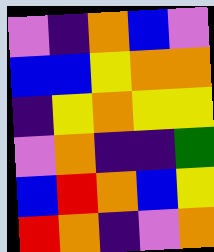[["violet", "indigo", "orange", "blue", "violet"], ["blue", "blue", "yellow", "orange", "orange"], ["indigo", "yellow", "orange", "yellow", "yellow"], ["violet", "orange", "indigo", "indigo", "green"], ["blue", "red", "orange", "blue", "yellow"], ["red", "orange", "indigo", "violet", "orange"]]